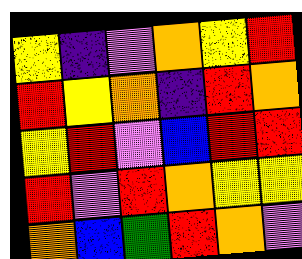[["yellow", "indigo", "violet", "orange", "yellow", "red"], ["red", "yellow", "orange", "indigo", "red", "orange"], ["yellow", "red", "violet", "blue", "red", "red"], ["red", "violet", "red", "orange", "yellow", "yellow"], ["orange", "blue", "green", "red", "orange", "violet"]]